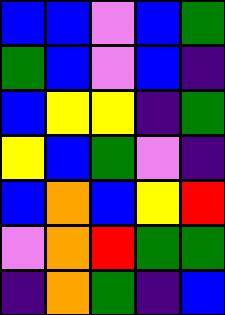[["blue", "blue", "violet", "blue", "green"], ["green", "blue", "violet", "blue", "indigo"], ["blue", "yellow", "yellow", "indigo", "green"], ["yellow", "blue", "green", "violet", "indigo"], ["blue", "orange", "blue", "yellow", "red"], ["violet", "orange", "red", "green", "green"], ["indigo", "orange", "green", "indigo", "blue"]]